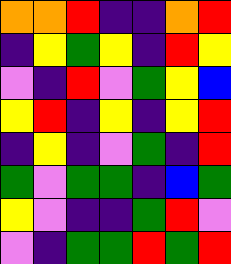[["orange", "orange", "red", "indigo", "indigo", "orange", "red"], ["indigo", "yellow", "green", "yellow", "indigo", "red", "yellow"], ["violet", "indigo", "red", "violet", "green", "yellow", "blue"], ["yellow", "red", "indigo", "yellow", "indigo", "yellow", "red"], ["indigo", "yellow", "indigo", "violet", "green", "indigo", "red"], ["green", "violet", "green", "green", "indigo", "blue", "green"], ["yellow", "violet", "indigo", "indigo", "green", "red", "violet"], ["violet", "indigo", "green", "green", "red", "green", "red"]]